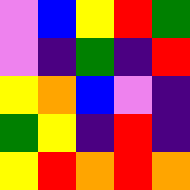[["violet", "blue", "yellow", "red", "green"], ["violet", "indigo", "green", "indigo", "red"], ["yellow", "orange", "blue", "violet", "indigo"], ["green", "yellow", "indigo", "red", "indigo"], ["yellow", "red", "orange", "red", "orange"]]